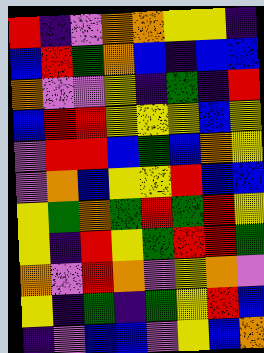[["red", "indigo", "violet", "orange", "orange", "yellow", "yellow", "indigo"], ["blue", "red", "green", "orange", "blue", "indigo", "blue", "blue"], ["orange", "violet", "violet", "yellow", "indigo", "green", "indigo", "red"], ["blue", "red", "red", "yellow", "yellow", "yellow", "blue", "yellow"], ["violet", "red", "red", "blue", "green", "blue", "orange", "yellow"], ["violet", "orange", "blue", "yellow", "yellow", "red", "blue", "blue"], ["yellow", "green", "orange", "green", "red", "green", "red", "yellow"], ["yellow", "indigo", "red", "yellow", "green", "red", "red", "green"], ["orange", "violet", "red", "orange", "violet", "yellow", "orange", "violet"], ["yellow", "indigo", "green", "indigo", "green", "yellow", "red", "blue"], ["indigo", "violet", "blue", "blue", "violet", "yellow", "blue", "orange"]]